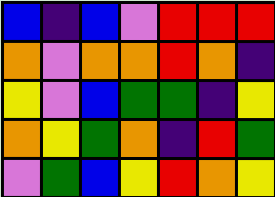[["blue", "indigo", "blue", "violet", "red", "red", "red"], ["orange", "violet", "orange", "orange", "red", "orange", "indigo"], ["yellow", "violet", "blue", "green", "green", "indigo", "yellow"], ["orange", "yellow", "green", "orange", "indigo", "red", "green"], ["violet", "green", "blue", "yellow", "red", "orange", "yellow"]]